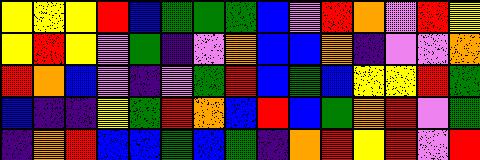[["yellow", "yellow", "yellow", "red", "blue", "green", "green", "green", "blue", "violet", "red", "orange", "violet", "red", "yellow"], ["yellow", "red", "yellow", "violet", "green", "indigo", "violet", "orange", "blue", "blue", "orange", "indigo", "violet", "violet", "orange"], ["red", "orange", "blue", "violet", "indigo", "violet", "green", "red", "blue", "green", "blue", "yellow", "yellow", "red", "green"], ["blue", "indigo", "indigo", "yellow", "green", "red", "orange", "blue", "red", "blue", "green", "orange", "red", "violet", "green"], ["indigo", "orange", "red", "blue", "blue", "green", "blue", "green", "indigo", "orange", "red", "yellow", "red", "violet", "red"]]